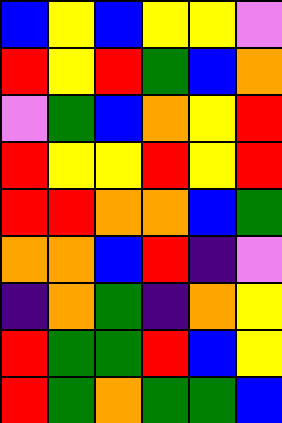[["blue", "yellow", "blue", "yellow", "yellow", "violet"], ["red", "yellow", "red", "green", "blue", "orange"], ["violet", "green", "blue", "orange", "yellow", "red"], ["red", "yellow", "yellow", "red", "yellow", "red"], ["red", "red", "orange", "orange", "blue", "green"], ["orange", "orange", "blue", "red", "indigo", "violet"], ["indigo", "orange", "green", "indigo", "orange", "yellow"], ["red", "green", "green", "red", "blue", "yellow"], ["red", "green", "orange", "green", "green", "blue"]]